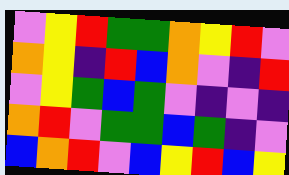[["violet", "yellow", "red", "green", "green", "orange", "yellow", "red", "violet"], ["orange", "yellow", "indigo", "red", "blue", "orange", "violet", "indigo", "red"], ["violet", "yellow", "green", "blue", "green", "violet", "indigo", "violet", "indigo"], ["orange", "red", "violet", "green", "green", "blue", "green", "indigo", "violet"], ["blue", "orange", "red", "violet", "blue", "yellow", "red", "blue", "yellow"]]